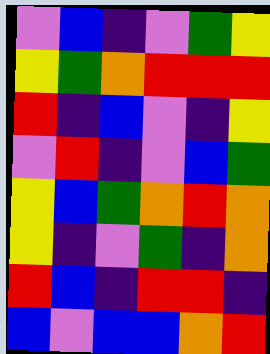[["violet", "blue", "indigo", "violet", "green", "yellow"], ["yellow", "green", "orange", "red", "red", "red"], ["red", "indigo", "blue", "violet", "indigo", "yellow"], ["violet", "red", "indigo", "violet", "blue", "green"], ["yellow", "blue", "green", "orange", "red", "orange"], ["yellow", "indigo", "violet", "green", "indigo", "orange"], ["red", "blue", "indigo", "red", "red", "indigo"], ["blue", "violet", "blue", "blue", "orange", "red"]]